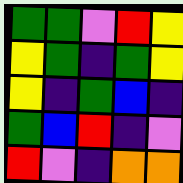[["green", "green", "violet", "red", "yellow"], ["yellow", "green", "indigo", "green", "yellow"], ["yellow", "indigo", "green", "blue", "indigo"], ["green", "blue", "red", "indigo", "violet"], ["red", "violet", "indigo", "orange", "orange"]]